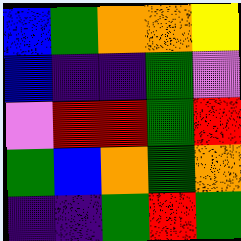[["blue", "green", "orange", "orange", "yellow"], ["blue", "indigo", "indigo", "green", "violet"], ["violet", "red", "red", "green", "red"], ["green", "blue", "orange", "green", "orange"], ["indigo", "indigo", "green", "red", "green"]]